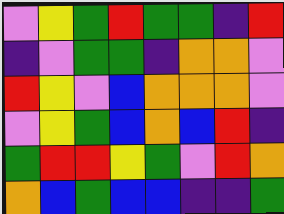[["violet", "yellow", "green", "red", "green", "green", "indigo", "red"], ["indigo", "violet", "green", "green", "indigo", "orange", "orange", "violet"], ["red", "yellow", "violet", "blue", "orange", "orange", "orange", "violet"], ["violet", "yellow", "green", "blue", "orange", "blue", "red", "indigo"], ["green", "red", "red", "yellow", "green", "violet", "red", "orange"], ["orange", "blue", "green", "blue", "blue", "indigo", "indigo", "green"]]